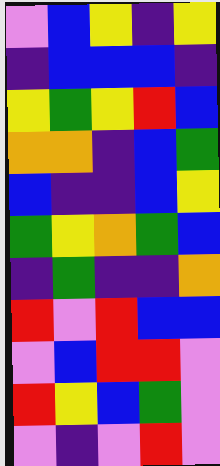[["violet", "blue", "yellow", "indigo", "yellow"], ["indigo", "blue", "blue", "blue", "indigo"], ["yellow", "green", "yellow", "red", "blue"], ["orange", "orange", "indigo", "blue", "green"], ["blue", "indigo", "indigo", "blue", "yellow"], ["green", "yellow", "orange", "green", "blue"], ["indigo", "green", "indigo", "indigo", "orange"], ["red", "violet", "red", "blue", "blue"], ["violet", "blue", "red", "red", "violet"], ["red", "yellow", "blue", "green", "violet"], ["violet", "indigo", "violet", "red", "violet"]]